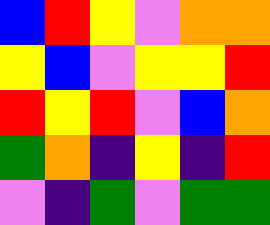[["blue", "red", "yellow", "violet", "orange", "orange"], ["yellow", "blue", "violet", "yellow", "yellow", "red"], ["red", "yellow", "red", "violet", "blue", "orange"], ["green", "orange", "indigo", "yellow", "indigo", "red"], ["violet", "indigo", "green", "violet", "green", "green"]]